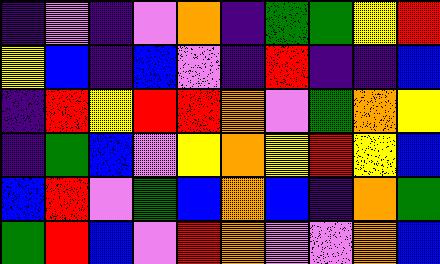[["indigo", "violet", "indigo", "violet", "orange", "indigo", "green", "green", "yellow", "red"], ["yellow", "blue", "indigo", "blue", "violet", "indigo", "red", "indigo", "indigo", "blue"], ["indigo", "red", "yellow", "red", "red", "orange", "violet", "green", "orange", "yellow"], ["indigo", "green", "blue", "violet", "yellow", "orange", "yellow", "red", "yellow", "blue"], ["blue", "red", "violet", "green", "blue", "orange", "blue", "indigo", "orange", "green"], ["green", "red", "blue", "violet", "red", "orange", "violet", "violet", "orange", "blue"]]